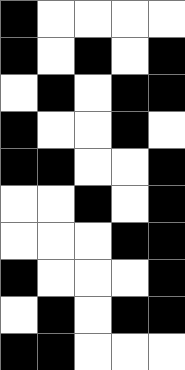[["black", "white", "white", "white", "white"], ["black", "white", "black", "white", "black"], ["white", "black", "white", "black", "black"], ["black", "white", "white", "black", "white"], ["black", "black", "white", "white", "black"], ["white", "white", "black", "white", "black"], ["white", "white", "white", "black", "black"], ["black", "white", "white", "white", "black"], ["white", "black", "white", "black", "black"], ["black", "black", "white", "white", "white"]]